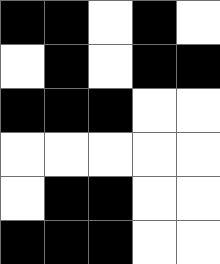[["black", "black", "white", "black", "white"], ["white", "black", "white", "black", "black"], ["black", "black", "black", "white", "white"], ["white", "white", "white", "white", "white"], ["white", "black", "black", "white", "white"], ["black", "black", "black", "white", "white"]]